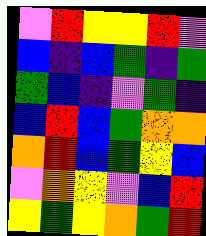[["violet", "red", "yellow", "yellow", "red", "violet"], ["blue", "indigo", "blue", "green", "indigo", "green"], ["green", "blue", "indigo", "violet", "green", "indigo"], ["blue", "red", "blue", "green", "orange", "orange"], ["orange", "red", "blue", "green", "yellow", "blue"], ["violet", "orange", "yellow", "violet", "blue", "red"], ["yellow", "green", "yellow", "orange", "green", "red"]]